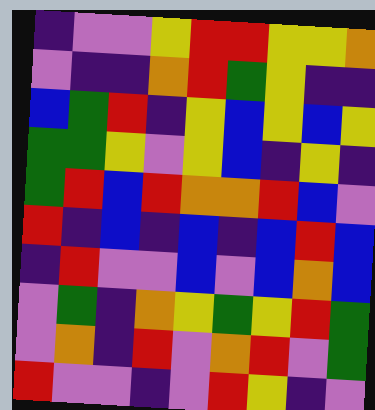[["indigo", "violet", "violet", "yellow", "red", "red", "yellow", "yellow", "orange"], ["violet", "indigo", "indigo", "orange", "red", "green", "yellow", "indigo", "indigo"], ["blue", "green", "red", "indigo", "yellow", "blue", "yellow", "blue", "yellow"], ["green", "green", "yellow", "violet", "yellow", "blue", "indigo", "yellow", "indigo"], ["green", "red", "blue", "red", "orange", "orange", "red", "blue", "violet"], ["red", "indigo", "blue", "indigo", "blue", "indigo", "blue", "red", "blue"], ["indigo", "red", "violet", "violet", "blue", "violet", "blue", "orange", "blue"], ["violet", "green", "indigo", "orange", "yellow", "green", "yellow", "red", "green"], ["violet", "orange", "indigo", "red", "violet", "orange", "red", "violet", "green"], ["red", "violet", "violet", "indigo", "violet", "red", "yellow", "indigo", "violet"]]